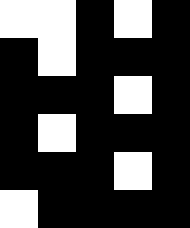[["white", "white", "black", "white", "black"], ["black", "white", "black", "black", "black"], ["black", "black", "black", "white", "black"], ["black", "white", "black", "black", "black"], ["black", "black", "black", "white", "black"], ["white", "black", "black", "black", "black"]]